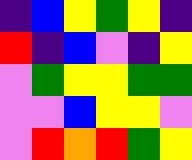[["indigo", "blue", "yellow", "green", "yellow", "indigo"], ["red", "indigo", "blue", "violet", "indigo", "yellow"], ["violet", "green", "yellow", "yellow", "green", "green"], ["violet", "violet", "blue", "yellow", "yellow", "violet"], ["violet", "red", "orange", "red", "green", "yellow"]]